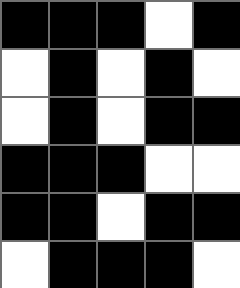[["black", "black", "black", "white", "black"], ["white", "black", "white", "black", "white"], ["white", "black", "white", "black", "black"], ["black", "black", "black", "white", "white"], ["black", "black", "white", "black", "black"], ["white", "black", "black", "black", "white"]]